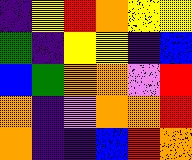[["indigo", "yellow", "red", "orange", "yellow", "yellow"], ["green", "indigo", "yellow", "yellow", "indigo", "blue"], ["blue", "green", "orange", "orange", "violet", "red"], ["orange", "indigo", "violet", "orange", "orange", "red"], ["orange", "indigo", "indigo", "blue", "red", "orange"]]